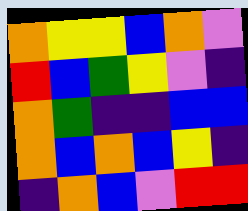[["orange", "yellow", "yellow", "blue", "orange", "violet"], ["red", "blue", "green", "yellow", "violet", "indigo"], ["orange", "green", "indigo", "indigo", "blue", "blue"], ["orange", "blue", "orange", "blue", "yellow", "indigo"], ["indigo", "orange", "blue", "violet", "red", "red"]]